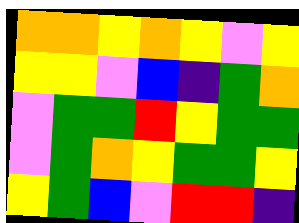[["orange", "orange", "yellow", "orange", "yellow", "violet", "yellow"], ["yellow", "yellow", "violet", "blue", "indigo", "green", "orange"], ["violet", "green", "green", "red", "yellow", "green", "green"], ["violet", "green", "orange", "yellow", "green", "green", "yellow"], ["yellow", "green", "blue", "violet", "red", "red", "indigo"]]